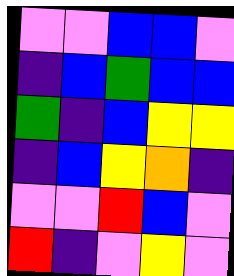[["violet", "violet", "blue", "blue", "violet"], ["indigo", "blue", "green", "blue", "blue"], ["green", "indigo", "blue", "yellow", "yellow"], ["indigo", "blue", "yellow", "orange", "indigo"], ["violet", "violet", "red", "blue", "violet"], ["red", "indigo", "violet", "yellow", "violet"]]